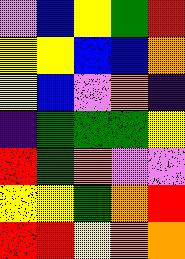[["violet", "blue", "yellow", "green", "red"], ["yellow", "yellow", "blue", "blue", "orange"], ["yellow", "blue", "violet", "orange", "indigo"], ["indigo", "green", "green", "green", "yellow"], ["red", "green", "orange", "violet", "violet"], ["yellow", "yellow", "green", "orange", "red"], ["red", "red", "yellow", "orange", "orange"]]